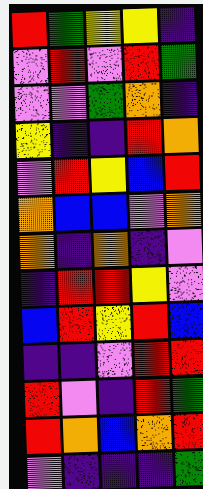[["red", "green", "yellow", "yellow", "indigo"], ["violet", "red", "violet", "red", "green"], ["violet", "violet", "green", "orange", "indigo"], ["yellow", "indigo", "indigo", "red", "orange"], ["violet", "red", "yellow", "blue", "red"], ["orange", "blue", "blue", "violet", "orange"], ["orange", "indigo", "orange", "indigo", "violet"], ["indigo", "red", "red", "yellow", "violet"], ["blue", "red", "yellow", "red", "blue"], ["indigo", "indigo", "violet", "red", "red"], ["red", "violet", "indigo", "red", "green"], ["red", "orange", "blue", "orange", "red"], ["violet", "indigo", "indigo", "indigo", "green"]]